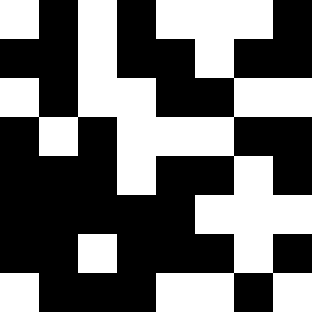[["white", "black", "white", "black", "white", "white", "white", "black"], ["black", "black", "white", "black", "black", "white", "black", "black"], ["white", "black", "white", "white", "black", "black", "white", "white"], ["black", "white", "black", "white", "white", "white", "black", "black"], ["black", "black", "black", "white", "black", "black", "white", "black"], ["black", "black", "black", "black", "black", "white", "white", "white"], ["black", "black", "white", "black", "black", "black", "white", "black"], ["white", "black", "black", "black", "white", "white", "black", "white"]]